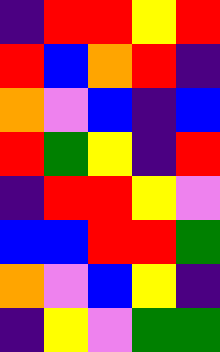[["indigo", "red", "red", "yellow", "red"], ["red", "blue", "orange", "red", "indigo"], ["orange", "violet", "blue", "indigo", "blue"], ["red", "green", "yellow", "indigo", "red"], ["indigo", "red", "red", "yellow", "violet"], ["blue", "blue", "red", "red", "green"], ["orange", "violet", "blue", "yellow", "indigo"], ["indigo", "yellow", "violet", "green", "green"]]